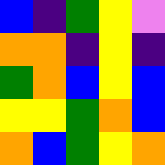[["blue", "indigo", "green", "yellow", "violet"], ["orange", "orange", "indigo", "yellow", "indigo"], ["green", "orange", "blue", "yellow", "blue"], ["yellow", "yellow", "green", "orange", "blue"], ["orange", "blue", "green", "yellow", "orange"]]